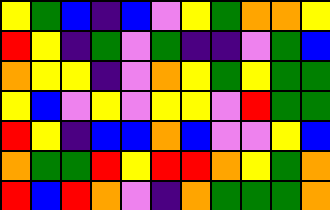[["yellow", "green", "blue", "indigo", "blue", "violet", "yellow", "green", "orange", "orange", "yellow"], ["red", "yellow", "indigo", "green", "violet", "green", "indigo", "indigo", "violet", "green", "blue"], ["orange", "yellow", "yellow", "indigo", "violet", "orange", "yellow", "green", "yellow", "green", "green"], ["yellow", "blue", "violet", "yellow", "violet", "yellow", "yellow", "violet", "red", "green", "green"], ["red", "yellow", "indigo", "blue", "blue", "orange", "blue", "violet", "violet", "yellow", "blue"], ["orange", "green", "green", "red", "yellow", "red", "red", "orange", "yellow", "green", "orange"], ["red", "blue", "red", "orange", "violet", "indigo", "orange", "green", "green", "green", "orange"]]